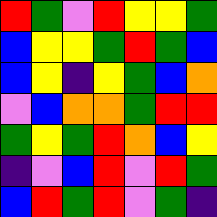[["red", "green", "violet", "red", "yellow", "yellow", "green"], ["blue", "yellow", "yellow", "green", "red", "green", "blue"], ["blue", "yellow", "indigo", "yellow", "green", "blue", "orange"], ["violet", "blue", "orange", "orange", "green", "red", "red"], ["green", "yellow", "green", "red", "orange", "blue", "yellow"], ["indigo", "violet", "blue", "red", "violet", "red", "green"], ["blue", "red", "green", "red", "violet", "green", "indigo"]]